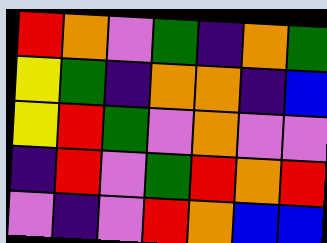[["red", "orange", "violet", "green", "indigo", "orange", "green"], ["yellow", "green", "indigo", "orange", "orange", "indigo", "blue"], ["yellow", "red", "green", "violet", "orange", "violet", "violet"], ["indigo", "red", "violet", "green", "red", "orange", "red"], ["violet", "indigo", "violet", "red", "orange", "blue", "blue"]]